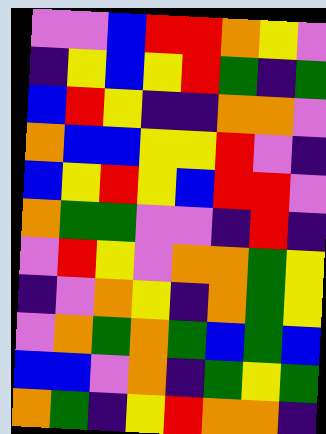[["violet", "violet", "blue", "red", "red", "orange", "yellow", "violet"], ["indigo", "yellow", "blue", "yellow", "red", "green", "indigo", "green"], ["blue", "red", "yellow", "indigo", "indigo", "orange", "orange", "violet"], ["orange", "blue", "blue", "yellow", "yellow", "red", "violet", "indigo"], ["blue", "yellow", "red", "yellow", "blue", "red", "red", "violet"], ["orange", "green", "green", "violet", "violet", "indigo", "red", "indigo"], ["violet", "red", "yellow", "violet", "orange", "orange", "green", "yellow"], ["indigo", "violet", "orange", "yellow", "indigo", "orange", "green", "yellow"], ["violet", "orange", "green", "orange", "green", "blue", "green", "blue"], ["blue", "blue", "violet", "orange", "indigo", "green", "yellow", "green"], ["orange", "green", "indigo", "yellow", "red", "orange", "orange", "indigo"]]